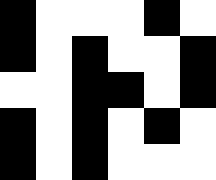[["black", "white", "white", "white", "black", "white"], ["black", "white", "black", "white", "white", "black"], ["white", "white", "black", "black", "white", "black"], ["black", "white", "black", "white", "black", "white"], ["black", "white", "black", "white", "white", "white"]]